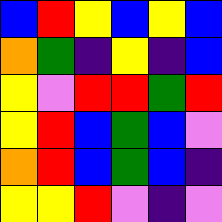[["blue", "red", "yellow", "blue", "yellow", "blue"], ["orange", "green", "indigo", "yellow", "indigo", "blue"], ["yellow", "violet", "red", "red", "green", "red"], ["yellow", "red", "blue", "green", "blue", "violet"], ["orange", "red", "blue", "green", "blue", "indigo"], ["yellow", "yellow", "red", "violet", "indigo", "violet"]]